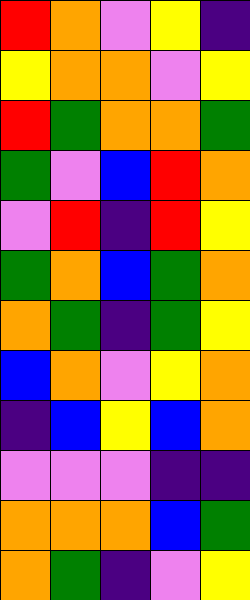[["red", "orange", "violet", "yellow", "indigo"], ["yellow", "orange", "orange", "violet", "yellow"], ["red", "green", "orange", "orange", "green"], ["green", "violet", "blue", "red", "orange"], ["violet", "red", "indigo", "red", "yellow"], ["green", "orange", "blue", "green", "orange"], ["orange", "green", "indigo", "green", "yellow"], ["blue", "orange", "violet", "yellow", "orange"], ["indigo", "blue", "yellow", "blue", "orange"], ["violet", "violet", "violet", "indigo", "indigo"], ["orange", "orange", "orange", "blue", "green"], ["orange", "green", "indigo", "violet", "yellow"]]